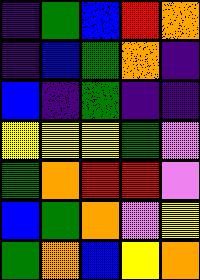[["indigo", "green", "blue", "red", "orange"], ["indigo", "blue", "green", "orange", "indigo"], ["blue", "indigo", "green", "indigo", "indigo"], ["yellow", "yellow", "yellow", "green", "violet"], ["green", "orange", "red", "red", "violet"], ["blue", "green", "orange", "violet", "yellow"], ["green", "orange", "blue", "yellow", "orange"]]